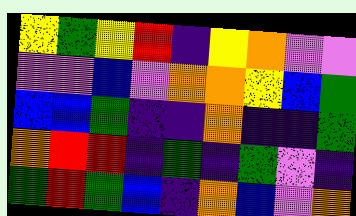[["yellow", "green", "yellow", "red", "indigo", "yellow", "orange", "violet", "violet"], ["violet", "violet", "blue", "violet", "orange", "orange", "yellow", "blue", "green"], ["blue", "blue", "green", "indigo", "indigo", "orange", "indigo", "indigo", "green"], ["orange", "red", "red", "indigo", "green", "indigo", "green", "violet", "indigo"], ["green", "red", "green", "blue", "indigo", "orange", "blue", "violet", "orange"]]